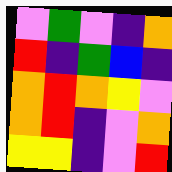[["violet", "green", "violet", "indigo", "orange"], ["red", "indigo", "green", "blue", "indigo"], ["orange", "red", "orange", "yellow", "violet"], ["orange", "red", "indigo", "violet", "orange"], ["yellow", "yellow", "indigo", "violet", "red"]]